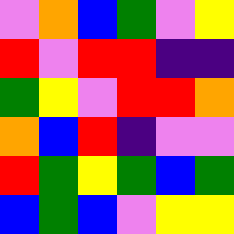[["violet", "orange", "blue", "green", "violet", "yellow"], ["red", "violet", "red", "red", "indigo", "indigo"], ["green", "yellow", "violet", "red", "red", "orange"], ["orange", "blue", "red", "indigo", "violet", "violet"], ["red", "green", "yellow", "green", "blue", "green"], ["blue", "green", "blue", "violet", "yellow", "yellow"]]